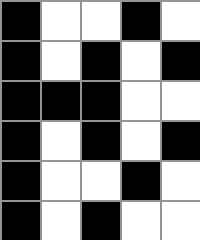[["black", "white", "white", "black", "white"], ["black", "white", "black", "white", "black"], ["black", "black", "black", "white", "white"], ["black", "white", "black", "white", "black"], ["black", "white", "white", "black", "white"], ["black", "white", "black", "white", "white"]]